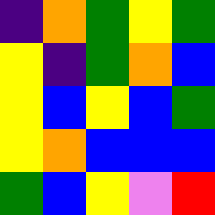[["indigo", "orange", "green", "yellow", "green"], ["yellow", "indigo", "green", "orange", "blue"], ["yellow", "blue", "yellow", "blue", "green"], ["yellow", "orange", "blue", "blue", "blue"], ["green", "blue", "yellow", "violet", "red"]]